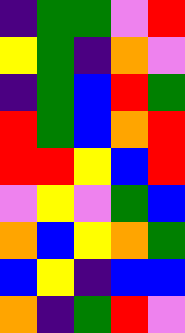[["indigo", "green", "green", "violet", "red"], ["yellow", "green", "indigo", "orange", "violet"], ["indigo", "green", "blue", "red", "green"], ["red", "green", "blue", "orange", "red"], ["red", "red", "yellow", "blue", "red"], ["violet", "yellow", "violet", "green", "blue"], ["orange", "blue", "yellow", "orange", "green"], ["blue", "yellow", "indigo", "blue", "blue"], ["orange", "indigo", "green", "red", "violet"]]